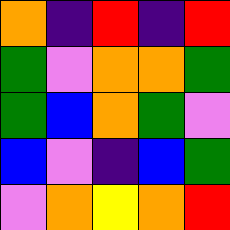[["orange", "indigo", "red", "indigo", "red"], ["green", "violet", "orange", "orange", "green"], ["green", "blue", "orange", "green", "violet"], ["blue", "violet", "indigo", "blue", "green"], ["violet", "orange", "yellow", "orange", "red"]]